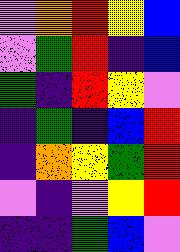[["violet", "orange", "red", "yellow", "blue"], ["violet", "green", "red", "indigo", "blue"], ["green", "indigo", "red", "yellow", "violet"], ["indigo", "green", "indigo", "blue", "red"], ["indigo", "orange", "yellow", "green", "red"], ["violet", "indigo", "violet", "yellow", "red"], ["indigo", "indigo", "green", "blue", "violet"]]